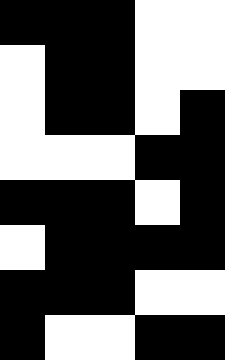[["black", "black", "black", "white", "white"], ["white", "black", "black", "white", "white"], ["white", "black", "black", "white", "black"], ["white", "white", "white", "black", "black"], ["black", "black", "black", "white", "black"], ["white", "black", "black", "black", "black"], ["black", "black", "black", "white", "white"], ["black", "white", "white", "black", "black"]]